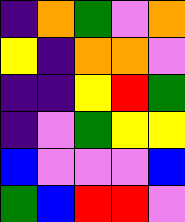[["indigo", "orange", "green", "violet", "orange"], ["yellow", "indigo", "orange", "orange", "violet"], ["indigo", "indigo", "yellow", "red", "green"], ["indigo", "violet", "green", "yellow", "yellow"], ["blue", "violet", "violet", "violet", "blue"], ["green", "blue", "red", "red", "violet"]]